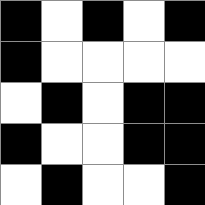[["black", "white", "black", "white", "black"], ["black", "white", "white", "white", "white"], ["white", "black", "white", "black", "black"], ["black", "white", "white", "black", "black"], ["white", "black", "white", "white", "black"]]